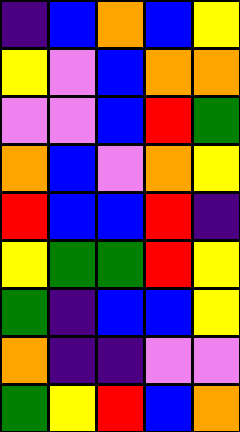[["indigo", "blue", "orange", "blue", "yellow"], ["yellow", "violet", "blue", "orange", "orange"], ["violet", "violet", "blue", "red", "green"], ["orange", "blue", "violet", "orange", "yellow"], ["red", "blue", "blue", "red", "indigo"], ["yellow", "green", "green", "red", "yellow"], ["green", "indigo", "blue", "blue", "yellow"], ["orange", "indigo", "indigo", "violet", "violet"], ["green", "yellow", "red", "blue", "orange"]]